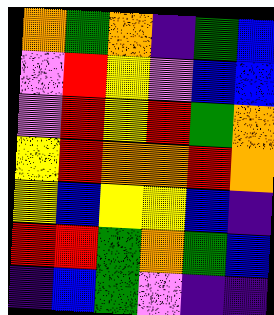[["orange", "green", "orange", "indigo", "green", "blue"], ["violet", "red", "yellow", "violet", "blue", "blue"], ["violet", "red", "yellow", "red", "green", "orange"], ["yellow", "red", "orange", "orange", "red", "orange"], ["yellow", "blue", "yellow", "yellow", "blue", "indigo"], ["red", "red", "green", "orange", "green", "blue"], ["indigo", "blue", "green", "violet", "indigo", "indigo"]]